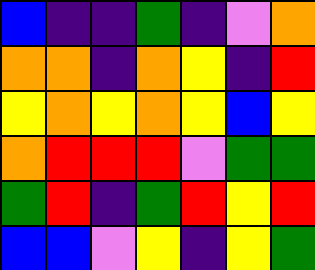[["blue", "indigo", "indigo", "green", "indigo", "violet", "orange"], ["orange", "orange", "indigo", "orange", "yellow", "indigo", "red"], ["yellow", "orange", "yellow", "orange", "yellow", "blue", "yellow"], ["orange", "red", "red", "red", "violet", "green", "green"], ["green", "red", "indigo", "green", "red", "yellow", "red"], ["blue", "blue", "violet", "yellow", "indigo", "yellow", "green"]]